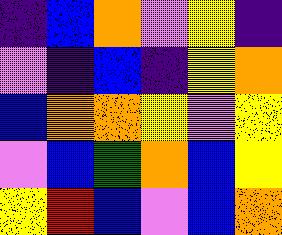[["indigo", "blue", "orange", "violet", "yellow", "indigo"], ["violet", "indigo", "blue", "indigo", "yellow", "orange"], ["blue", "orange", "orange", "yellow", "violet", "yellow"], ["violet", "blue", "green", "orange", "blue", "yellow"], ["yellow", "red", "blue", "violet", "blue", "orange"]]